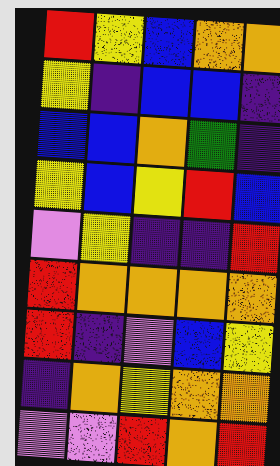[["red", "yellow", "blue", "orange", "orange"], ["yellow", "indigo", "blue", "blue", "indigo"], ["blue", "blue", "orange", "green", "indigo"], ["yellow", "blue", "yellow", "red", "blue"], ["violet", "yellow", "indigo", "indigo", "red"], ["red", "orange", "orange", "orange", "orange"], ["red", "indigo", "violet", "blue", "yellow"], ["indigo", "orange", "yellow", "orange", "orange"], ["violet", "violet", "red", "orange", "red"]]